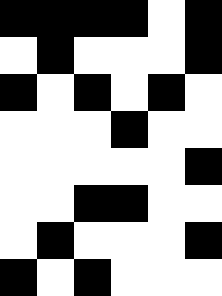[["black", "black", "black", "black", "white", "black"], ["white", "black", "white", "white", "white", "black"], ["black", "white", "black", "white", "black", "white"], ["white", "white", "white", "black", "white", "white"], ["white", "white", "white", "white", "white", "black"], ["white", "white", "black", "black", "white", "white"], ["white", "black", "white", "white", "white", "black"], ["black", "white", "black", "white", "white", "white"]]